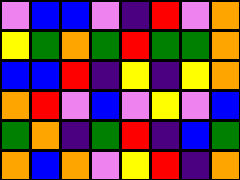[["violet", "blue", "blue", "violet", "indigo", "red", "violet", "orange"], ["yellow", "green", "orange", "green", "red", "green", "green", "orange"], ["blue", "blue", "red", "indigo", "yellow", "indigo", "yellow", "orange"], ["orange", "red", "violet", "blue", "violet", "yellow", "violet", "blue"], ["green", "orange", "indigo", "green", "red", "indigo", "blue", "green"], ["orange", "blue", "orange", "violet", "yellow", "red", "indigo", "orange"]]